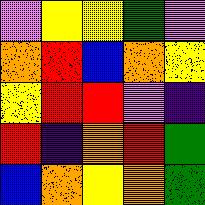[["violet", "yellow", "yellow", "green", "violet"], ["orange", "red", "blue", "orange", "yellow"], ["yellow", "red", "red", "violet", "indigo"], ["red", "indigo", "orange", "red", "green"], ["blue", "orange", "yellow", "orange", "green"]]